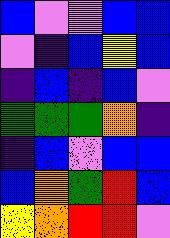[["blue", "violet", "violet", "blue", "blue"], ["violet", "indigo", "blue", "yellow", "blue"], ["indigo", "blue", "indigo", "blue", "violet"], ["green", "green", "green", "orange", "indigo"], ["indigo", "blue", "violet", "blue", "blue"], ["blue", "orange", "green", "red", "blue"], ["yellow", "orange", "red", "red", "violet"]]